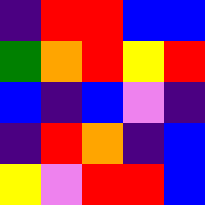[["indigo", "red", "red", "blue", "blue"], ["green", "orange", "red", "yellow", "red"], ["blue", "indigo", "blue", "violet", "indigo"], ["indigo", "red", "orange", "indigo", "blue"], ["yellow", "violet", "red", "red", "blue"]]